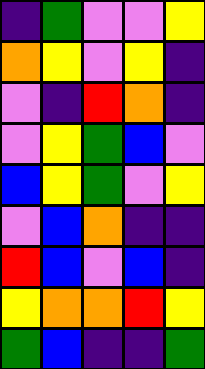[["indigo", "green", "violet", "violet", "yellow"], ["orange", "yellow", "violet", "yellow", "indigo"], ["violet", "indigo", "red", "orange", "indigo"], ["violet", "yellow", "green", "blue", "violet"], ["blue", "yellow", "green", "violet", "yellow"], ["violet", "blue", "orange", "indigo", "indigo"], ["red", "blue", "violet", "blue", "indigo"], ["yellow", "orange", "orange", "red", "yellow"], ["green", "blue", "indigo", "indigo", "green"]]